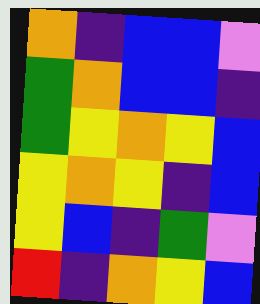[["orange", "indigo", "blue", "blue", "violet"], ["green", "orange", "blue", "blue", "indigo"], ["green", "yellow", "orange", "yellow", "blue"], ["yellow", "orange", "yellow", "indigo", "blue"], ["yellow", "blue", "indigo", "green", "violet"], ["red", "indigo", "orange", "yellow", "blue"]]